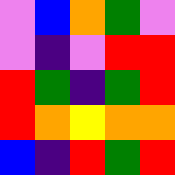[["violet", "blue", "orange", "green", "violet"], ["violet", "indigo", "violet", "red", "red"], ["red", "green", "indigo", "green", "red"], ["red", "orange", "yellow", "orange", "orange"], ["blue", "indigo", "red", "green", "red"]]